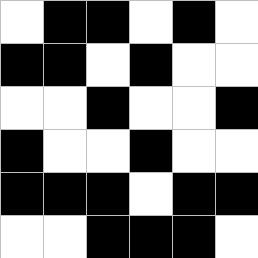[["white", "black", "black", "white", "black", "white"], ["black", "black", "white", "black", "white", "white"], ["white", "white", "black", "white", "white", "black"], ["black", "white", "white", "black", "white", "white"], ["black", "black", "black", "white", "black", "black"], ["white", "white", "black", "black", "black", "white"]]